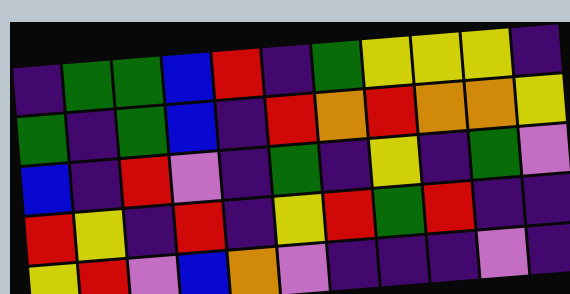[["indigo", "green", "green", "blue", "red", "indigo", "green", "yellow", "yellow", "yellow", "indigo"], ["green", "indigo", "green", "blue", "indigo", "red", "orange", "red", "orange", "orange", "yellow"], ["blue", "indigo", "red", "violet", "indigo", "green", "indigo", "yellow", "indigo", "green", "violet"], ["red", "yellow", "indigo", "red", "indigo", "yellow", "red", "green", "red", "indigo", "indigo"], ["yellow", "red", "violet", "blue", "orange", "violet", "indigo", "indigo", "indigo", "violet", "indigo"]]